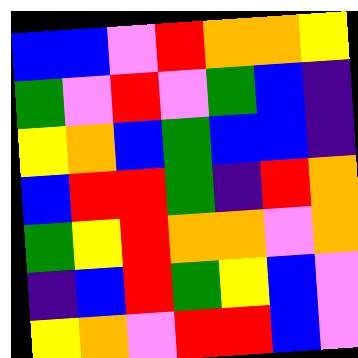[["blue", "blue", "violet", "red", "orange", "orange", "yellow"], ["green", "violet", "red", "violet", "green", "blue", "indigo"], ["yellow", "orange", "blue", "green", "blue", "blue", "indigo"], ["blue", "red", "red", "green", "indigo", "red", "orange"], ["green", "yellow", "red", "orange", "orange", "violet", "orange"], ["indigo", "blue", "red", "green", "yellow", "blue", "violet"], ["yellow", "orange", "violet", "red", "red", "blue", "violet"]]